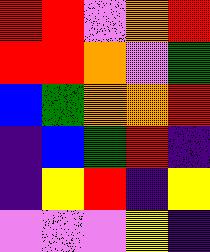[["red", "red", "violet", "orange", "red"], ["red", "red", "orange", "violet", "green"], ["blue", "green", "orange", "orange", "red"], ["indigo", "blue", "green", "red", "indigo"], ["indigo", "yellow", "red", "indigo", "yellow"], ["violet", "violet", "violet", "yellow", "indigo"]]